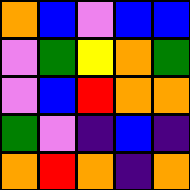[["orange", "blue", "violet", "blue", "blue"], ["violet", "green", "yellow", "orange", "green"], ["violet", "blue", "red", "orange", "orange"], ["green", "violet", "indigo", "blue", "indigo"], ["orange", "red", "orange", "indigo", "orange"]]